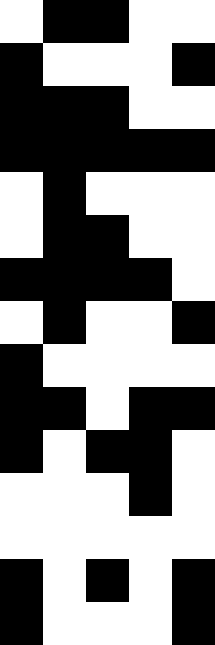[["white", "black", "black", "white", "white"], ["black", "white", "white", "white", "black"], ["black", "black", "black", "white", "white"], ["black", "black", "black", "black", "black"], ["white", "black", "white", "white", "white"], ["white", "black", "black", "white", "white"], ["black", "black", "black", "black", "white"], ["white", "black", "white", "white", "black"], ["black", "white", "white", "white", "white"], ["black", "black", "white", "black", "black"], ["black", "white", "black", "black", "white"], ["white", "white", "white", "black", "white"], ["white", "white", "white", "white", "white"], ["black", "white", "black", "white", "black"], ["black", "white", "white", "white", "black"]]